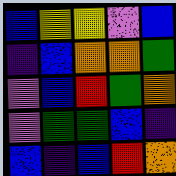[["blue", "yellow", "yellow", "violet", "blue"], ["indigo", "blue", "orange", "orange", "green"], ["violet", "blue", "red", "green", "orange"], ["violet", "green", "green", "blue", "indigo"], ["blue", "indigo", "blue", "red", "orange"]]